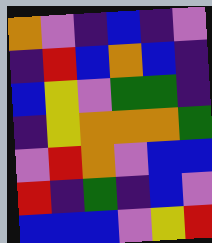[["orange", "violet", "indigo", "blue", "indigo", "violet"], ["indigo", "red", "blue", "orange", "blue", "indigo"], ["blue", "yellow", "violet", "green", "green", "indigo"], ["indigo", "yellow", "orange", "orange", "orange", "green"], ["violet", "red", "orange", "violet", "blue", "blue"], ["red", "indigo", "green", "indigo", "blue", "violet"], ["blue", "blue", "blue", "violet", "yellow", "red"]]